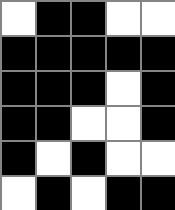[["white", "black", "black", "white", "white"], ["black", "black", "black", "black", "black"], ["black", "black", "black", "white", "black"], ["black", "black", "white", "white", "black"], ["black", "white", "black", "white", "white"], ["white", "black", "white", "black", "black"]]